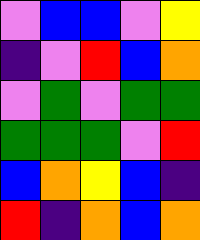[["violet", "blue", "blue", "violet", "yellow"], ["indigo", "violet", "red", "blue", "orange"], ["violet", "green", "violet", "green", "green"], ["green", "green", "green", "violet", "red"], ["blue", "orange", "yellow", "blue", "indigo"], ["red", "indigo", "orange", "blue", "orange"]]